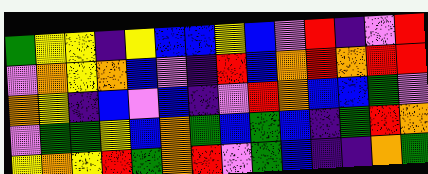[["green", "yellow", "yellow", "indigo", "yellow", "blue", "blue", "yellow", "blue", "violet", "red", "indigo", "violet", "red"], ["violet", "orange", "yellow", "orange", "blue", "violet", "indigo", "red", "blue", "orange", "red", "orange", "red", "red"], ["orange", "yellow", "indigo", "blue", "violet", "blue", "indigo", "violet", "red", "orange", "blue", "blue", "green", "violet"], ["violet", "green", "green", "yellow", "blue", "orange", "green", "blue", "green", "blue", "indigo", "green", "red", "orange"], ["yellow", "orange", "yellow", "red", "green", "orange", "red", "violet", "green", "blue", "indigo", "indigo", "orange", "green"]]